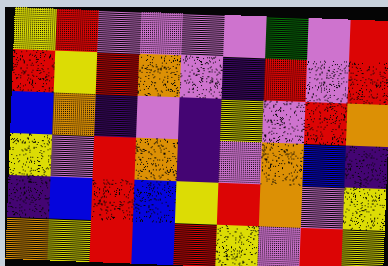[["yellow", "red", "violet", "violet", "violet", "violet", "green", "violet", "red"], ["red", "yellow", "red", "orange", "violet", "indigo", "red", "violet", "red"], ["blue", "orange", "indigo", "violet", "indigo", "yellow", "violet", "red", "orange"], ["yellow", "violet", "red", "orange", "indigo", "violet", "orange", "blue", "indigo"], ["indigo", "blue", "red", "blue", "yellow", "red", "orange", "violet", "yellow"], ["orange", "yellow", "red", "blue", "red", "yellow", "violet", "red", "yellow"]]